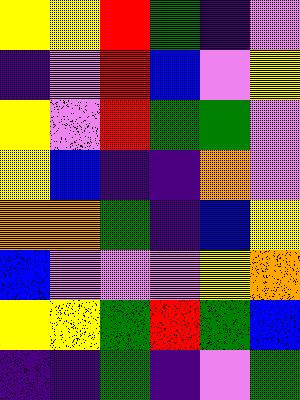[["yellow", "yellow", "red", "green", "indigo", "violet"], ["indigo", "violet", "red", "blue", "violet", "yellow"], ["yellow", "violet", "red", "green", "green", "violet"], ["yellow", "blue", "indigo", "indigo", "orange", "violet"], ["orange", "orange", "green", "indigo", "blue", "yellow"], ["blue", "violet", "violet", "violet", "yellow", "orange"], ["yellow", "yellow", "green", "red", "green", "blue"], ["indigo", "indigo", "green", "indigo", "violet", "green"]]